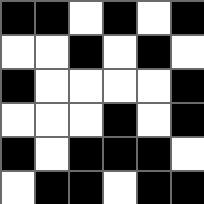[["black", "black", "white", "black", "white", "black"], ["white", "white", "black", "white", "black", "white"], ["black", "white", "white", "white", "white", "black"], ["white", "white", "white", "black", "white", "black"], ["black", "white", "black", "black", "black", "white"], ["white", "black", "black", "white", "black", "black"]]